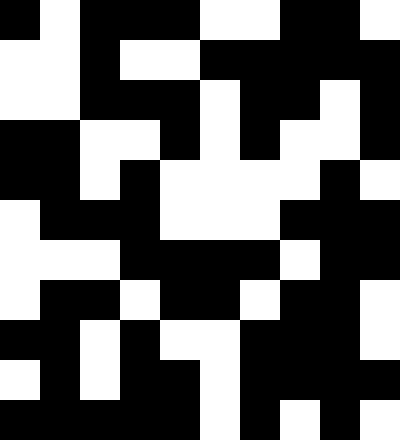[["black", "white", "black", "black", "black", "white", "white", "black", "black", "white"], ["white", "white", "black", "white", "white", "black", "black", "black", "black", "black"], ["white", "white", "black", "black", "black", "white", "black", "black", "white", "black"], ["black", "black", "white", "white", "black", "white", "black", "white", "white", "black"], ["black", "black", "white", "black", "white", "white", "white", "white", "black", "white"], ["white", "black", "black", "black", "white", "white", "white", "black", "black", "black"], ["white", "white", "white", "black", "black", "black", "black", "white", "black", "black"], ["white", "black", "black", "white", "black", "black", "white", "black", "black", "white"], ["black", "black", "white", "black", "white", "white", "black", "black", "black", "white"], ["white", "black", "white", "black", "black", "white", "black", "black", "black", "black"], ["black", "black", "black", "black", "black", "white", "black", "white", "black", "white"]]